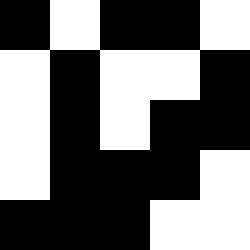[["black", "white", "black", "black", "white"], ["white", "black", "white", "white", "black"], ["white", "black", "white", "black", "black"], ["white", "black", "black", "black", "white"], ["black", "black", "black", "white", "white"]]